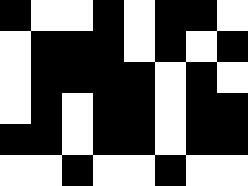[["black", "white", "white", "black", "white", "black", "black", "white"], ["white", "black", "black", "black", "white", "black", "white", "black"], ["white", "black", "black", "black", "black", "white", "black", "white"], ["white", "black", "white", "black", "black", "white", "black", "black"], ["black", "black", "white", "black", "black", "white", "black", "black"], ["white", "white", "black", "white", "white", "black", "white", "white"]]